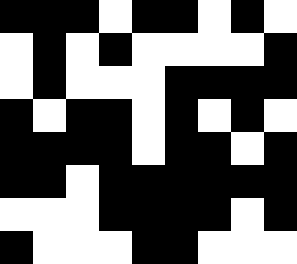[["black", "black", "black", "white", "black", "black", "white", "black", "white"], ["white", "black", "white", "black", "white", "white", "white", "white", "black"], ["white", "black", "white", "white", "white", "black", "black", "black", "black"], ["black", "white", "black", "black", "white", "black", "white", "black", "white"], ["black", "black", "black", "black", "white", "black", "black", "white", "black"], ["black", "black", "white", "black", "black", "black", "black", "black", "black"], ["white", "white", "white", "black", "black", "black", "black", "white", "black"], ["black", "white", "white", "white", "black", "black", "white", "white", "white"]]